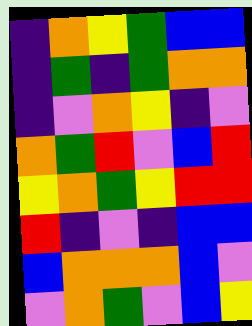[["indigo", "orange", "yellow", "green", "blue", "blue"], ["indigo", "green", "indigo", "green", "orange", "orange"], ["indigo", "violet", "orange", "yellow", "indigo", "violet"], ["orange", "green", "red", "violet", "blue", "red"], ["yellow", "orange", "green", "yellow", "red", "red"], ["red", "indigo", "violet", "indigo", "blue", "blue"], ["blue", "orange", "orange", "orange", "blue", "violet"], ["violet", "orange", "green", "violet", "blue", "yellow"]]